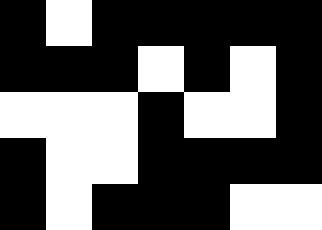[["black", "white", "black", "black", "black", "black", "black"], ["black", "black", "black", "white", "black", "white", "black"], ["white", "white", "white", "black", "white", "white", "black"], ["black", "white", "white", "black", "black", "black", "black"], ["black", "white", "black", "black", "black", "white", "white"]]